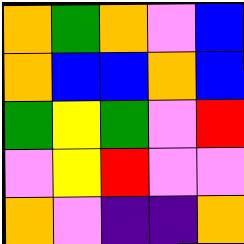[["orange", "green", "orange", "violet", "blue"], ["orange", "blue", "blue", "orange", "blue"], ["green", "yellow", "green", "violet", "red"], ["violet", "yellow", "red", "violet", "violet"], ["orange", "violet", "indigo", "indigo", "orange"]]